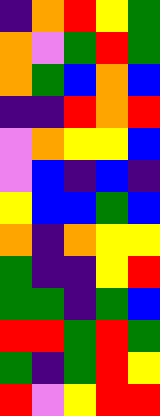[["indigo", "orange", "red", "yellow", "green"], ["orange", "violet", "green", "red", "green"], ["orange", "green", "blue", "orange", "blue"], ["indigo", "indigo", "red", "orange", "red"], ["violet", "orange", "yellow", "yellow", "blue"], ["violet", "blue", "indigo", "blue", "indigo"], ["yellow", "blue", "blue", "green", "blue"], ["orange", "indigo", "orange", "yellow", "yellow"], ["green", "indigo", "indigo", "yellow", "red"], ["green", "green", "indigo", "green", "blue"], ["red", "red", "green", "red", "green"], ["green", "indigo", "green", "red", "yellow"], ["red", "violet", "yellow", "red", "red"]]